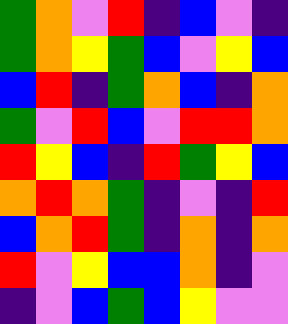[["green", "orange", "violet", "red", "indigo", "blue", "violet", "indigo"], ["green", "orange", "yellow", "green", "blue", "violet", "yellow", "blue"], ["blue", "red", "indigo", "green", "orange", "blue", "indigo", "orange"], ["green", "violet", "red", "blue", "violet", "red", "red", "orange"], ["red", "yellow", "blue", "indigo", "red", "green", "yellow", "blue"], ["orange", "red", "orange", "green", "indigo", "violet", "indigo", "red"], ["blue", "orange", "red", "green", "indigo", "orange", "indigo", "orange"], ["red", "violet", "yellow", "blue", "blue", "orange", "indigo", "violet"], ["indigo", "violet", "blue", "green", "blue", "yellow", "violet", "violet"]]